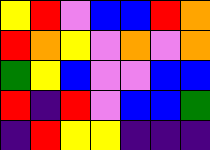[["yellow", "red", "violet", "blue", "blue", "red", "orange"], ["red", "orange", "yellow", "violet", "orange", "violet", "orange"], ["green", "yellow", "blue", "violet", "violet", "blue", "blue"], ["red", "indigo", "red", "violet", "blue", "blue", "green"], ["indigo", "red", "yellow", "yellow", "indigo", "indigo", "indigo"]]